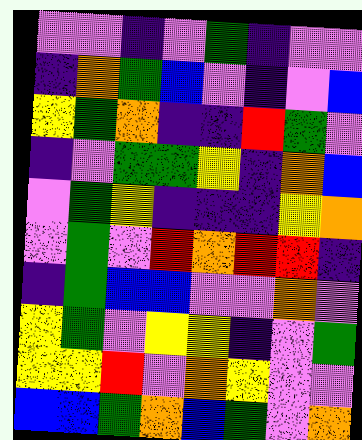[["violet", "violet", "indigo", "violet", "green", "indigo", "violet", "violet"], ["indigo", "orange", "green", "blue", "violet", "indigo", "violet", "blue"], ["yellow", "green", "orange", "indigo", "indigo", "red", "green", "violet"], ["indigo", "violet", "green", "green", "yellow", "indigo", "orange", "blue"], ["violet", "green", "yellow", "indigo", "indigo", "indigo", "yellow", "orange"], ["violet", "green", "violet", "red", "orange", "red", "red", "indigo"], ["indigo", "green", "blue", "blue", "violet", "violet", "orange", "violet"], ["yellow", "green", "violet", "yellow", "yellow", "indigo", "violet", "green"], ["yellow", "yellow", "red", "violet", "orange", "yellow", "violet", "violet"], ["blue", "blue", "green", "orange", "blue", "green", "violet", "orange"]]